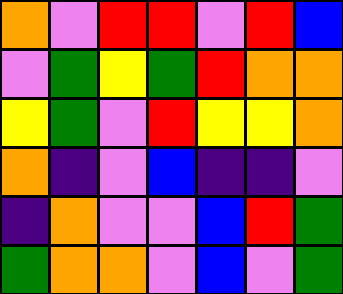[["orange", "violet", "red", "red", "violet", "red", "blue"], ["violet", "green", "yellow", "green", "red", "orange", "orange"], ["yellow", "green", "violet", "red", "yellow", "yellow", "orange"], ["orange", "indigo", "violet", "blue", "indigo", "indigo", "violet"], ["indigo", "orange", "violet", "violet", "blue", "red", "green"], ["green", "orange", "orange", "violet", "blue", "violet", "green"]]